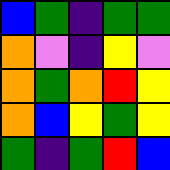[["blue", "green", "indigo", "green", "green"], ["orange", "violet", "indigo", "yellow", "violet"], ["orange", "green", "orange", "red", "yellow"], ["orange", "blue", "yellow", "green", "yellow"], ["green", "indigo", "green", "red", "blue"]]